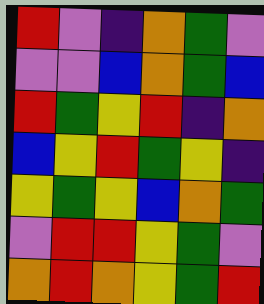[["red", "violet", "indigo", "orange", "green", "violet"], ["violet", "violet", "blue", "orange", "green", "blue"], ["red", "green", "yellow", "red", "indigo", "orange"], ["blue", "yellow", "red", "green", "yellow", "indigo"], ["yellow", "green", "yellow", "blue", "orange", "green"], ["violet", "red", "red", "yellow", "green", "violet"], ["orange", "red", "orange", "yellow", "green", "red"]]